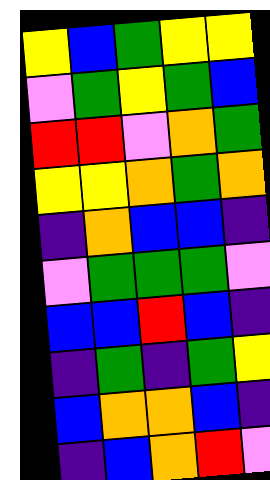[["yellow", "blue", "green", "yellow", "yellow"], ["violet", "green", "yellow", "green", "blue"], ["red", "red", "violet", "orange", "green"], ["yellow", "yellow", "orange", "green", "orange"], ["indigo", "orange", "blue", "blue", "indigo"], ["violet", "green", "green", "green", "violet"], ["blue", "blue", "red", "blue", "indigo"], ["indigo", "green", "indigo", "green", "yellow"], ["blue", "orange", "orange", "blue", "indigo"], ["indigo", "blue", "orange", "red", "violet"]]